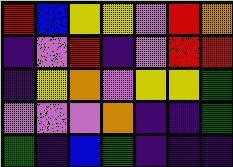[["red", "blue", "yellow", "yellow", "violet", "red", "orange"], ["indigo", "violet", "red", "indigo", "violet", "red", "red"], ["indigo", "yellow", "orange", "violet", "yellow", "yellow", "green"], ["violet", "violet", "violet", "orange", "indigo", "indigo", "green"], ["green", "indigo", "blue", "green", "indigo", "indigo", "indigo"]]